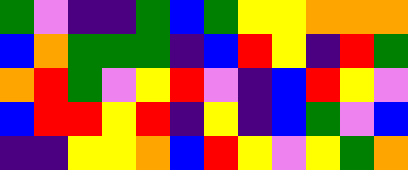[["green", "violet", "indigo", "indigo", "green", "blue", "green", "yellow", "yellow", "orange", "orange", "orange"], ["blue", "orange", "green", "green", "green", "indigo", "blue", "red", "yellow", "indigo", "red", "green"], ["orange", "red", "green", "violet", "yellow", "red", "violet", "indigo", "blue", "red", "yellow", "violet"], ["blue", "red", "red", "yellow", "red", "indigo", "yellow", "indigo", "blue", "green", "violet", "blue"], ["indigo", "indigo", "yellow", "yellow", "orange", "blue", "red", "yellow", "violet", "yellow", "green", "orange"]]